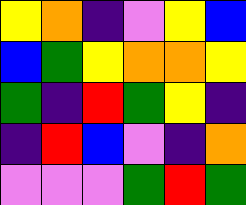[["yellow", "orange", "indigo", "violet", "yellow", "blue"], ["blue", "green", "yellow", "orange", "orange", "yellow"], ["green", "indigo", "red", "green", "yellow", "indigo"], ["indigo", "red", "blue", "violet", "indigo", "orange"], ["violet", "violet", "violet", "green", "red", "green"]]